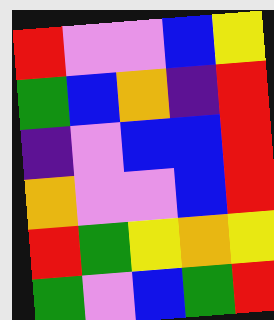[["red", "violet", "violet", "blue", "yellow"], ["green", "blue", "orange", "indigo", "red"], ["indigo", "violet", "blue", "blue", "red"], ["orange", "violet", "violet", "blue", "red"], ["red", "green", "yellow", "orange", "yellow"], ["green", "violet", "blue", "green", "red"]]